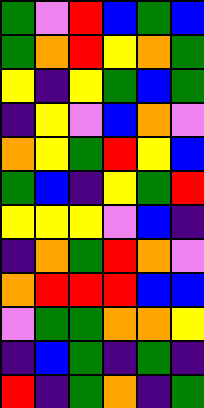[["green", "violet", "red", "blue", "green", "blue"], ["green", "orange", "red", "yellow", "orange", "green"], ["yellow", "indigo", "yellow", "green", "blue", "green"], ["indigo", "yellow", "violet", "blue", "orange", "violet"], ["orange", "yellow", "green", "red", "yellow", "blue"], ["green", "blue", "indigo", "yellow", "green", "red"], ["yellow", "yellow", "yellow", "violet", "blue", "indigo"], ["indigo", "orange", "green", "red", "orange", "violet"], ["orange", "red", "red", "red", "blue", "blue"], ["violet", "green", "green", "orange", "orange", "yellow"], ["indigo", "blue", "green", "indigo", "green", "indigo"], ["red", "indigo", "green", "orange", "indigo", "green"]]